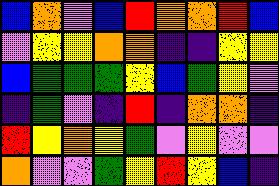[["blue", "orange", "violet", "blue", "red", "orange", "orange", "red", "blue"], ["violet", "yellow", "yellow", "orange", "orange", "indigo", "indigo", "yellow", "yellow"], ["blue", "green", "green", "green", "yellow", "blue", "green", "yellow", "violet"], ["indigo", "green", "violet", "indigo", "red", "indigo", "orange", "orange", "indigo"], ["red", "yellow", "orange", "yellow", "green", "violet", "yellow", "violet", "violet"], ["orange", "violet", "violet", "green", "yellow", "red", "yellow", "blue", "indigo"]]